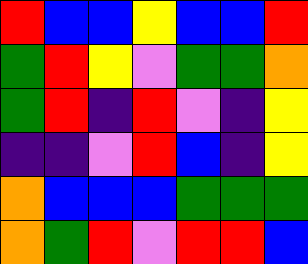[["red", "blue", "blue", "yellow", "blue", "blue", "red"], ["green", "red", "yellow", "violet", "green", "green", "orange"], ["green", "red", "indigo", "red", "violet", "indigo", "yellow"], ["indigo", "indigo", "violet", "red", "blue", "indigo", "yellow"], ["orange", "blue", "blue", "blue", "green", "green", "green"], ["orange", "green", "red", "violet", "red", "red", "blue"]]